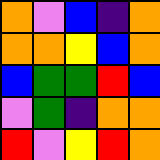[["orange", "violet", "blue", "indigo", "orange"], ["orange", "orange", "yellow", "blue", "orange"], ["blue", "green", "green", "red", "blue"], ["violet", "green", "indigo", "orange", "orange"], ["red", "violet", "yellow", "red", "orange"]]